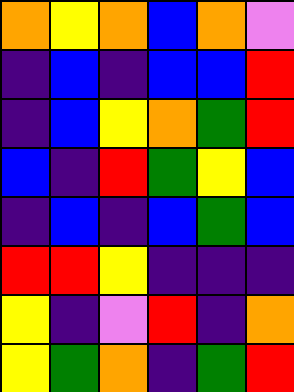[["orange", "yellow", "orange", "blue", "orange", "violet"], ["indigo", "blue", "indigo", "blue", "blue", "red"], ["indigo", "blue", "yellow", "orange", "green", "red"], ["blue", "indigo", "red", "green", "yellow", "blue"], ["indigo", "blue", "indigo", "blue", "green", "blue"], ["red", "red", "yellow", "indigo", "indigo", "indigo"], ["yellow", "indigo", "violet", "red", "indigo", "orange"], ["yellow", "green", "orange", "indigo", "green", "red"]]